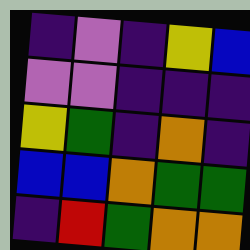[["indigo", "violet", "indigo", "yellow", "blue"], ["violet", "violet", "indigo", "indigo", "indigo"], ["yellow", "green", "indigo", "orange", "indigo"], ["blue", "blue", "orange", "green", "green"], ["indigo", "red", "green", "orange", "orange"]]